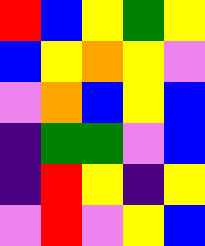[["red", "blue", "yellow", "green", "yellow"], ["blue", "yellow", "orange", "yellow", "violet"], ["violet", "orange", "blue", "yellow", "blue"], ["indigo", "green", "green", "violet", "blue"], ["indigo", "red", "yellow", "indigo", "yellow"], ["violet", "red", "violet", "yellow", "blue"]]